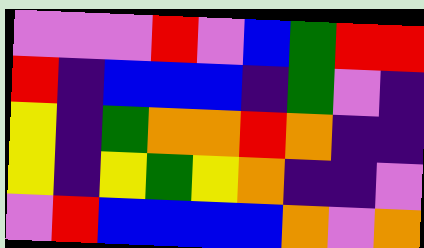[["violet", "violet", "violet", "red", "violet", "blue", "green", "red", "red"], ["red", "indigo", "blue", "blue", "blue", "indigo", "green", "violet", "indigo"], ["yellow", "indigo", "green", "orange", "orange", "red", "orange", "indigo", "indigo"], ["yellow", "indigo", "yellow", "green", "yellow", "orange", "indigo", "indigo", "violet"], ["violet", "red", "blue", "blue", "blue", "blue", "orange", "violet", "orange"]]